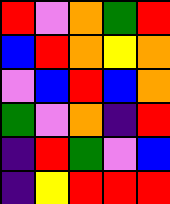[["red", "violet", "orange", "green", "red"], ["blue", "red", "orange", "yellow", "orange"], ["violet", "blue", "red", "blue", "orange"], ["green", "violet", "orange", "indigo", "red"], ["indigo", "red", "green", "violet", "blue"], ["indigo", "yellow", "red", "red", "red"]]